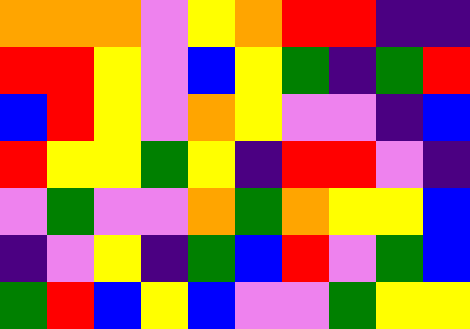[["orange", "orange", "orange", "violet", "yellow", "orange", "red", "red", "indigo", "indigo"], ["red", "red", "yellow", "violet", "blue", "yellow", "green", "indigo", "green", "red"], ["blue", "red", "yellow", "violet", "orange", "yellow", "violet", "violet", "indigo", "blue"], ["red", "yellow", "yellow", "green", "yellow", "indigo", "red", "red", "violet", "indigo"], ["violet", "green", "violet", "violet", "orange", "green", "orange", "yellow", "yellow", "blue"], ["indigo", "violet", "yellow", "indigo", "green", "blue", "red", "violet", "green", "blue"], ["green", "red", "blue", "yellow", "blue", "violet", "violet", "green", "yellow", "yellow"]]